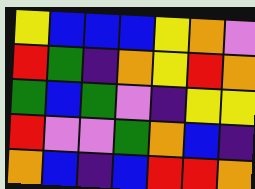[["yellow", "blue", "blue", "blue", "yellow", "orange", "violet"], ["red", "green", "indigo", "orange", "yellow", "red", "orange"], ["green", "blue", "green", "violet", "indigo", "yellow", "yellow"], ["red", "violet", "violet", "green", "orange", "blue", "indigo"], ["orange", "blue", "indigo", "blue", "red", "red", "orange"]]